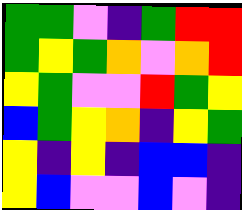[["green", "green", "violet", "indigo", "green", "red", "red"], ["green", "yellow", "green", "orange", "violet", "orange", "red"], ["yellow", "green", "violet", "violet", "red", "green", "yellow"], ["blue", "green", "yellow", "orange", "indigo", "yellow", "green"], ["yellow", "indigo", "yellow", "indigo", "blue", "blue", "indigo"], ["yellow", "blue", "violet", "violet", "blue", "violet", "indigo"]]